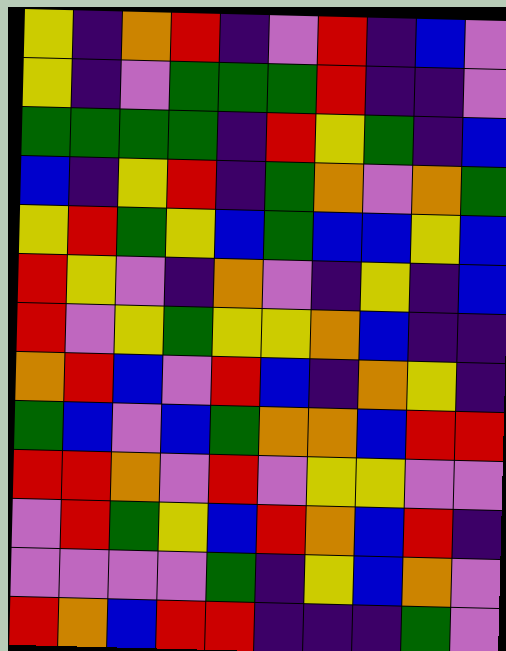[["yellow", "indigo", "orange", "red", "indigo", "violet", "red", "indigo", "blue", "violet"], ["yellow", "indigo", "violet", "green", "green", "green", "red", "indigo", "indigo", "violet"], ["green", "green", "green", "green", "indigo", "red", "yellow", "green", "indigo", "blue"], ["blue", "indigo", "yellow", "red", "indigo", "green", "orange", "violet", "orange", "green"], ["yellow", "red", "green", "yellow", "blue", "green", "blue", "blue", "yellow", "blue"], ["red", "yellow", "violet", "indigo", "orange", "violet", "indigo", "yellow", "indigo", "blue"], ["red", "violet", "yellow", "green", "yellow", "yellow", "orange", "blue", "indigo", "indigo"], ["orange", "red", "blue", "violet", "red", "blue", "indigo", "orange", "yellow", "indigo"], ["green", "blue", "violet", "blue", "green", "orange", "orange", "blue", "red", "red"], ["red", "red", "orange", "violet", "red", "violet", "yellow", "yellow", "violet", "violet"], ["violet", "red", "green", "yellow", "blue", "red", "orange", "blue", "red", "indigo"], ["violet", "violet", "violet", "violet", "green", "indigo", "yellow", "blue", "orange", "violet"], ["red", "orange", "blue", "red", "red", "indigo", "indigo", "indigo", "green", "violet"]]